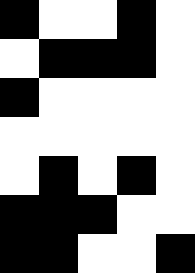[["black", "white", "white", "black", "white"], ["white", "black", "black", "black", "white"], ["black", "white", "white", "white", "white"], ["white", "white", "white", "white", "white"], ["white", "black", "white", "black", "white"], ["black", "black", "black", "white", "white"], ["black", "black", "white", "white", "black"]]